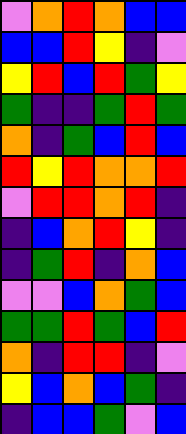[["violet", "orange", "red", "orange", "blue", "blue"], ["blue", "blue", "red", "yellow", "indigo", "violet"], ["yellow", "red", "blue", "red", "green", "yellow"], ["green", "indigo", "indigo", "green", "red", "green"], ["orange", "indigo", "green", "blue", "red", "blue"], ["red", "yellow", "red", "orange", "orange", "red"], ["violet", "red", "red", "orange", "red", "indigo"], ["indigo", "blue", "orange", "red", "yellow", "indigo"], ["indigo", "green", "red", "indigo", "orange", "blue"], ["violet", "violet", "blue", "orange", "green", "blue"], ["green", "green", "red", "green", "blue", "red"], ["orange", "indigo", "red", "red", "indigo", "violet"], ["yellow", "blue", "orange", "blue", "green", "indigo"], ["indigo", "blue", "blue", "green", "violet", "blue"]]